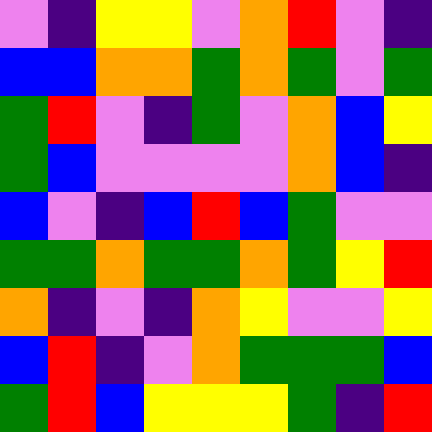[["violet", "indigo", "yellow", "yellow", "violet", "orange", "red", "violet", "indigo"], ["blue", "blue", "orange", "orange", "green", "orange", "green", "violet", "green"], ["green", "red", "violet", "indigo", "green", "violet", "orange", "blue", "yellow"], ["green", "blue", "violet", "violet", "violet", "violet", "orange", "blue", "indigo"], ["blue", "violet", "indigo", "blue", "red", "blue", "green", "violet", "violet"], ["green", "green", "orange", "green", "green", "orange", "green", "yellow", "red"], ["orange", "indigo", "violet", "indigo", "orange", "yellow", "violet", "violet", "yellow"], ["blue", "red", "indigo", "violet", "orange", "green", "green", "green", "blue"], ["green", "red", "blue", "yellow", "yellow", "yellow", "green", "indigo", "red"]]